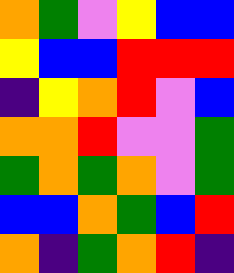[["orange", "green", "violet", "yellow", "blue", "blue"], ["yellow", "blue", "blue", "red", "red", "red"], ["indigo", "yellow", "orange", "red", "violet", "blue"], ["orange", "orange", "red", "violet", "violet", "green"], ["green", "orange", "green", "orange", "violet", "green"], ["blue", "blue", "orange", "green", "blue", "red"], ["orange", "indigo", "green", "orange", "red", "indigo"]]